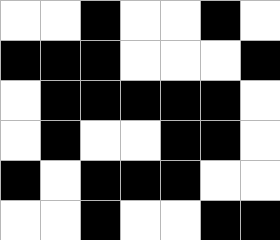[["white", "white", "black", "white", "white", "black", "white"], ["black", "black", "black", "white", "white", "white", "black"], ["white", "black", "black", "black", "black", "black", "white"], ["white", "black", "white", "white", "black", "black", "white"], ["black", "white", "black", "black", "black", "white", "white"], ["white", "white", "black", "white", "white", "black", "black"]]